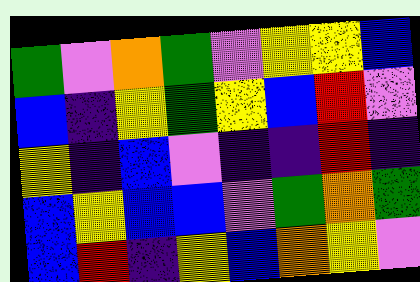[["green", "violet", "orange", "green", "violet", "yellow", "yellow", "blue"], ["blue", "indigo", "yellow", "green", "yellow", "blue", "red", "violet"], ["yellow", "indigo", "blue", "violet", "indigo", "indigo", "red", "indigo"], ["blue", "yellow", "blue", "blue", "violet", "green", "orange", "green"], ["blue", "red", "indigo", "yellow", "blue", "orange", "yellow", "violet"]]